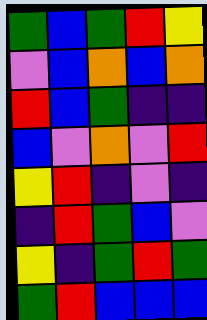[["green", "blue", "green", "red", "yellow"], ["violet", "blue", "orange", "blue", "orange"], ["red", "blue", "green", "indigo", "indigo"], ["blue", "violet", "orange", "violet", "red"], ["yellow", "red", "indigo", "violet", "indigo"], ["indigo", "red", "green", "blue", "violet"], ["yellow", "indigo", "green", "red", "green"], ["green", "red", "blue", "blue", "blue"]]